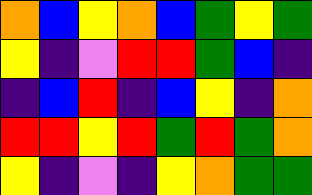[["orange", "blue", "yellow", "orange", "blue", "green", "yellow", "green"], ["yellow", "indigo", "violet", "red", "red", "green", "blue", "indigo"], ["indigo", "blue", "red", "indigo", "blue", "yellow", "indigo", "orange"], ["red", "red", "yellow", "red", "green", "red", "green", "orange"], ["yellow", "indigo", "violet", "indigo", "yellow", "orange", "green", "green"]]